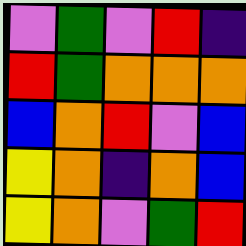[["violet", "green", "violet", "red", "indigo"], ["red", "green", "orange", "orange", "orange"], ["blue", "orange", "red", "violet", "blue"], ["yellow", "orange", "indigo", "orange", "blue"], ["yellow", "orange", "violet", "green", "red"]]